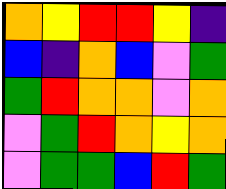[["orange", "yellow", "red", "red", "yellow", "indigo"], ["blue", "indigo", "orange", "blue", "violet", "green"], ["green", "red", "orange", "orange", "violet", "orange"], ["violet", "green", "red", "orange", "yellow", "orange"], ["violet", "green", "green", "blue", "red", "green"]]